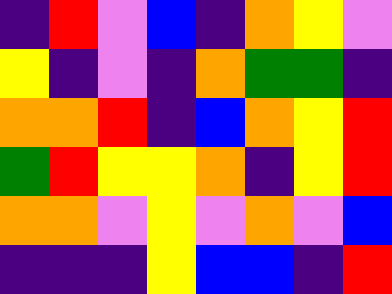[["indigo", "red", "violet", "blue", "indigo", "orange", "yellow", "violet"], ["yellow", "indigo", "violet", "indigo", "orange", "green", "green", "indigo"], ["orange", "orange", "red", "indigo", "blue", "orange", "yellow", "red"], ["green", "red", "yellow", "yellow", "orange", "indigo", "yellow", "red"], ["orange", "orange", "violet", "yellow", "violet", "orange", "violet", "blue"], ["indigo", "indigo", "indigo", "yellow", "blue", "blue", "indigo", "red"]]